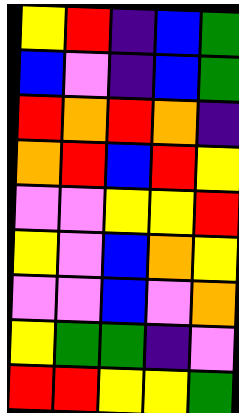[["yellow", "red", "indigo", "blue", "green"], ["blue", "violet", "indigo", "blue", "green"], ["red", "orange", "red", "orange", "indigo"], ["orange", "red", "blue", "red", "yellow"], ["violet", "violet", "yellow", "yellow", "red"], ["yellow", "violet", "blue", "orange", "yellow"], ["violet", "violet", "blue", "violet", "orange"], ["yellow", "green", "green", "indigo", "violet"], ["red", "red", "yellow", "yellow", "green"]]